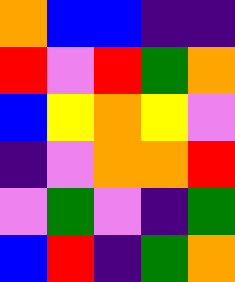[["orange", "blue", "blue", "indigo", "indigo"], ["red", "violet", "red", "green", "orange"], ["blue", "yellow", "orange", "yellow", "violet"], ["indigo", "violet", "orange", "orange", "red"], ["violet", "green", "violet", "indigo", "green"], ["blue", "red", "indigo", "green", "orange"]]